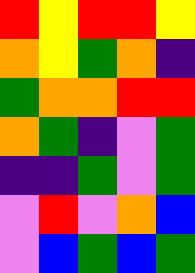[["red", "yellow", "red", "red", "yellow"], ["orange", "yellow", "green", "orange", "indigo"], ["green", "orange", "orange", "red", "red"], ["orange", "green", "indigo", "violet", "green"], ["indigo", "indigo", "green", "violet", "green"], ["violet", "red", "violet", "orange", "blue"], ["violet", "blue", "green", "blue", "green"]]